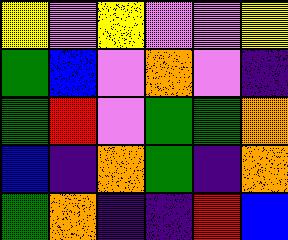[["yellow", "violet", "yellow", "violet", "violet", "yellow"], ["green", "blue", "violet", "orange", "violet", "indigo"], ["green", "red", "violet", "green", "green", "orange"], ["blue", "indigo", "orange", "green", "indigo", "orange"], ["green", "orange", "indigo", "indigo", "red", "blue"]]